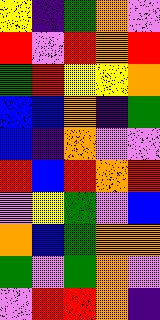[["yellow", "indigo", "green", "orange", "violet"], ["red", "violet", "red", "orange", "red"], ["green", "red", "yellow", "yellow", "orange"], ["blue", "blue", "orange", "indigo", "green"], ["blue", "indigo", "orange", "violet", "violet"], ["red", "blue", "red", "orange", "red"], ["violet", "yellow", "green", "violet", "blue"], ["orange", "blue", "green", "orange", "orange"], ["green", "violet", "green", "orange", "violet"], ["violet", "red", "red", "orange", "indigo"]]